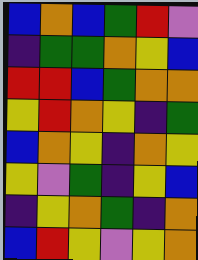[["blue", "orange", "blue", "green", "red", "violet"], ["indigo", "green", "green", "orange", "yellow", "blue"], ["red", "red", "blue", "green", "orange", "orange"], ["yellow", "red", "orange", "yellow", "indigo", "green"], ["blue", "orange", "yellow", "indigo", "orange", "yellow"], ["yellow", "violet", "green", "indigo", "yellow", "blue"], ["indigo", "yellow", "orange", "green", "indigo", "orange"], ["blue", "red", "yellow", "violet", "yellow", "orange"]]